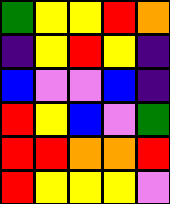[["green", "yellow", "yellow", "red", "orange"], ["indigo", "yellow", "red", "yellow", "indigo"], ["blue", "violet", "violet", "blue", "indigo"], ["red", "yellow", "blue", "violet", "green"], ["red", "red", "orange", "orange", "red"], ["red", "yellow", "yellow", "yellow", "violet"]]